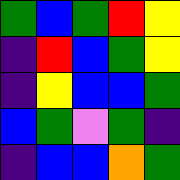[["green", "blue", "green", "red", "yellow"], ["indigo", "red", "blue", "green", "yellow"], ["indigo", "yellow", "blue", "blue", "green"], ["blue", "green", "violet", "green", "indigo"], ["indigo", "blue", "blue", "orange", "green"]]